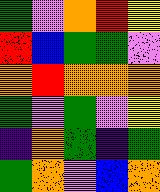[["green", "violet", "orange", "red", "yellow"], ["red", "blue", "green", "green", "violet"], ["orange", "red", "orange", "orange", "orange"], ["green", "violet", "green", "violet", "yellow"], ["indigo", "orange", "green", "indigo", "green"], ["green", "orange", "violet", "blue", "orange"]]